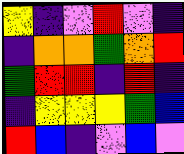[["yellow", "indigo", "violet", "red", "violet", "indigo"], ["indigo", "orange", "orange", "green", "orange", "red"], ["green", "red", "red", "indigo", "red", "indigo"], ["indigo", "yellow", "yellow", "yellow", "green", "blue"], ["red", "blue", "indigo", "violet", "blue", "violet"]]